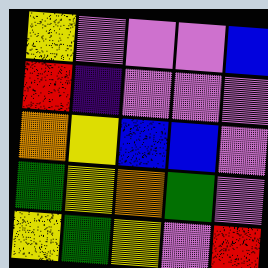[["yellow", "violet", "violet", "violet", "blue"], ["red", "indigo", "violet", "violet", "violet"], ["orange", "yellow", "blue", "blue", "violet"], ["green", "yellow", "orange", "green", "violet"], ["yellow", "green", "yellow", "violet", "red"]]